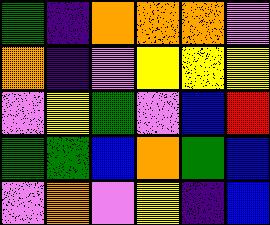[["green", "indigo", "orange", "orange", "orange", "violet"], ["orange", "indigo", "violet", "yellow", "yellow", "yellow"], ["violet", "yellow", "green", "violet", "blue", "red"], ["green", "green", "blue", "orange", "green", "blue"], ["violet", "orange", "violet", "yellow", "indigo", "blue"]]